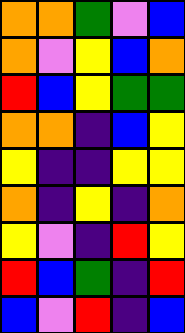[["orange", "orange", "green", "violet", "blue"], ["orange", "violet", "yellow", "blue", "orange"], ["red", "blue", "yellow", "green", "green"], ["orange", "orange", "indigo", "blue", "yellow"], ["yellow", "indigo", "indigo", "yellow", "yellow"], ["orange", "indigo", "yellow", "indigo", "orange"], ["yellow", "violet", "indigo", "red", "yellow"], ["red", "blue", "green", "indigo", "red"], ["blue", "violet", "red", "indigo", "blue"]]